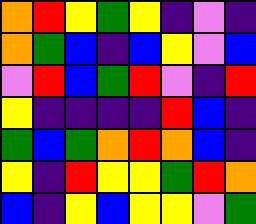[["orange", "red", "yellow", "green", "yellow", "indigo", "violet", "indigo"], ["orange", "green", "blue", "indigo", "blue", "yellow", "violet", "blue"], ["violet", "red", "blue", "green", "red", "violet", "indigo", "red"], ["yellow", "indigo", "indigo", "indigo", "indigo", "red", "blue", "indigo"], ["green", "blue", "green", "orange", "red", "orange", "blue", "indigo"], ["yellow", "indigo", "red", "yellow", "yellow", "green", "red", "orange"], ["blue", "indigo", "yellow", "blue", "yellow", "yellow", "violet", "green"]]